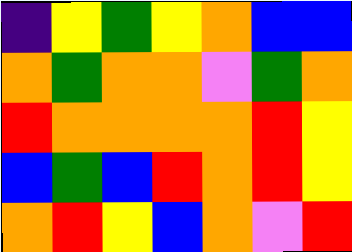[["indigo", "yellow", "green", "yellow", "orange", "blue", "blue"], ["orange", "green", "orange", "orange", "violet", "green", "orange"], ["red", "orange", "orange", "orange", "orange", "red", "yellow"], ["blue", "green", "blue", "red", "orange", "red", "yellow"], ["orange", "red", "yellow", "blue", "orange", "violet", "red"]]